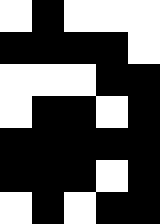[["white", "black", "white", "white", "white"], ["black", "black", "black", "black", "white"], ["white", "white", "white", "black", "black"], ["white", "black", "black", "white", "black"], ["black", "black", "black", "black", "black"], ["black", "black", "black", "white", "black"], ["white", "black", "white", "black", "black"]]